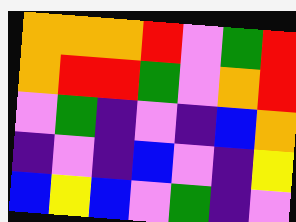[["orange", "orange", "orange", "red", "violet", "green", "red"], ["orange", "red", "red", "green", "violet", "orange", "red"], ["violet", "green", "indigo", "violet", "indigo", "blue", "orange"], ["indigo", "violet", "indigo", "blue", "violet", "indigo", "yellow"], ["blue", "yellow", "blue", "violet", "green", "indigo", "violet"]]